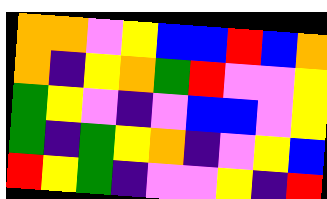[["orange", "orange", "violet", "yellow", "blue", "blue", "red", "blue", "orange"], ["orange", "indigo", "yellow", "orange", "green", "red", "violet", "violet", "yellow"], ["green", "yellow", "violet", "indigo", "violet", "blue", "blue", "violet", "yellow"], ["green", "indigo", "green", "yellow", "orange", "indigo", "violet", "yellow", "blue"], ["red", "yellow", "green", "indigo", "violet", "violet", "yellow", "indigo", "red"]]